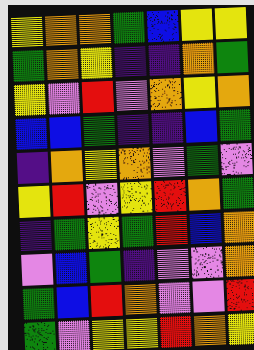[["yellow", "orange", "orange", "green", "blue", "yellow", "yellow"], ["green", "orange", "yellow", "indigo", "indigo", "orange", "green"], ["yellow", "violet", "red", "violet", "orange", "yellow", "orange"], ["blue", "blue", "green", "indigo", "indigo", "blue", "green"], ["indigo", "orange", "yellow", "orange", "violet", "green", "violet"], ["yellow", "red", "violet", "yellow", "red", "orange", "green"], ["indigo", "green", "yellow", "green", "red", "blue", "orange"], ["violet", "blue", "green", "indigo", "violet", "violet", "orange"], ["green", "blue", "red", "orange", "violet", "violet", "red"], ["green", "violet", "yellow", "yellow", "red", "orange", "yellow"]]